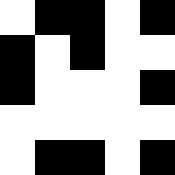[["white", "black", "black", "white", "black"], ["black", "white", "black", "white", "white"], ["black", "white", "white", "white", "black"], ["white", "white", "white", "white", "white"], ["white", "black", "black", "white", "black"]]